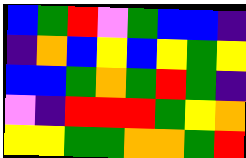[["blue", "green", "red", "violet", "green", "blue", "blue", "indigo"], ["indigo", "orange", "blue", "yellow", "blue", "yellow", "green", "yellow"], ["blue", "blue", "green", "orange", "green", "red", "green", "indigo"], ["violet", "indigo", "red", "red", "red", "green", "yellow", "orange"], ["yellow", "yellow", "green", "green", "orange", "orange", "green", "red"]]